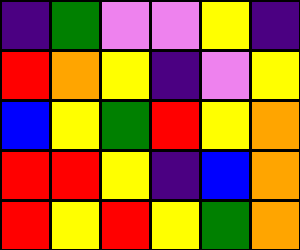[["indigo", "green", "violet", "violet", "yellow", "indigo"], ["red", "orange", "yellow", "indigo", "violet", "yellow"], ["blue", "yellow", "green", "red", "yellow", "orange"], ["red", "red", "yellow", "indigo", "blue", "orange"], ["red", "yellow", "red", "yellow", "green", "orange"]]